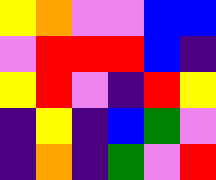[["yellow", "orange", "violet", "violet", "blue", "blue"], ["violet", "red", "red", "red", "blue", "indigo"], ["yellow", "red", "violet", "indigo", "red", "yellow"], ["indigo", "yellow", "indigo", "blue", "green", "violet"], ["indigo", "orange", "indigo", "green", "violet", "red"]]